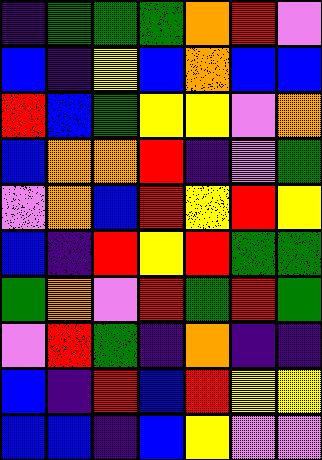[["indigo", "green", "green", "green", "orange", "red", "violet"], ["blue", "indigo", "yellow", "blue", "orange", "blue", "blue"], ["red", "blue", "green", "yellow", "yellow", "violet", "orange"], ["blue", "orange", "orange", "red", "indigo", "violet", "green"], ["violet", "orange", "blue", "red", "yellow", "red", "yellow"], ["blue", "indigo", "red", "yellow", "red", "green", "green"], ["green", "orange", "violet", "red", "green", "red", "green"], ["violet", "red", "green", "indigo", "orange", "indigo", "indigo"], ["blue", "indigo", "red", "blue", "red", "yellow", "yellow"], ["blue", "blue", "indigo", "blue", "yellow", "violet", "violet"]]